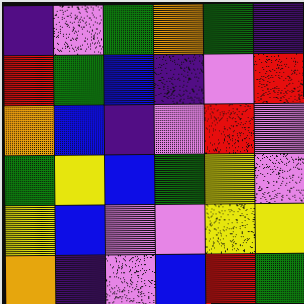[["indigo", "violet", "green", "orange", "green", "indigo"], ["red", "green", "blue", "indigo", "violet", "red"], ["orange", "blue", "indigo", "violet", "red", "violet"], ["green", "yellow", "blue", "green", "yellow", "violet"], ["yellow", "blue", "violet", "violet", "yellow", "yellow"], ["orange", "indigo", "violet", "blue", "red", "green"]]